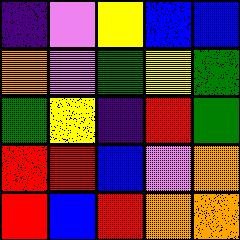[["indigo", "violet", "yellow", "blue", "blue"], ["orange", "violet", "green", "yellow", "green"], ["green", "yellow", "indigo", "red", "green"], ["red", "red", "blue", "violet", "orange"], ["red", "blue", "red", "orange", "orange"]]